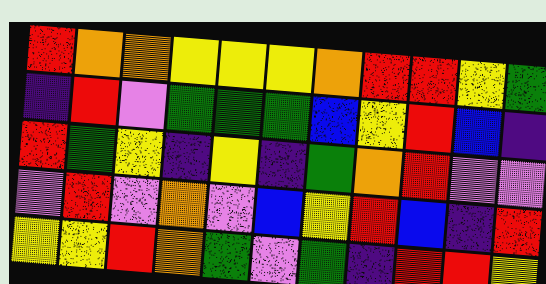[["red", "orange", "orange", "yellow", "yellow", "yellow", "orange", "red", "red", "yellow", "green"], ["indigo", "red", "violet", "green", "green", "green", "blue", "yellow", "red", "blue", "indigo"], ["red", "green", "yellow", "indigo", "yellow", "indigo", "green", "orange", "red", "violet", "violet"], ["violet", "red", "violet", "orange", "violet", "blue", "yellow", "red", "blue", "indigo", "red"], ["yellow", "yellow", "red", "orange", "green", "violet", "green", "indigo", "red", "red", "yellow"]]